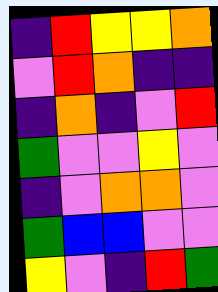[["indigo", "red", "yellow", "yellow", "orange"], ["violet", "red", "orange", "indigo", "indigo"], ["indigo", "orange", "indigo", "violet", "red"], ["green", "violet", "violet", "yellow", "violet"], ["indigo", "violet", "orange", "orange", "violet"], ["green", "blue", "blue", "violet", "violet"], ["yellow", "violet", "indigo", "red", "green"]]